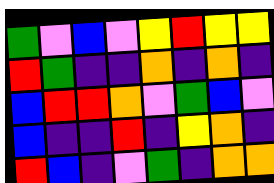[["green", "violet", "blue", "violet", "yellow", "red", "yellow", "yellow"], ["red", "green", "indigo", "indigo", "orange", "indigo", "orange", "indigo"], ["blue", "red", "red", "orange", "violet", "green", "blue", "violet"], ["blue", "indigo", "indigo", "red", "indigo", "yellow", "orange", "indigo"], ["red", "blue", "indigo", "violet", "green", "indigo", "orange", "orange"]]